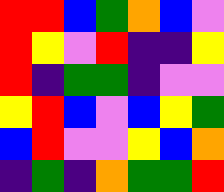[["red", "red", "blue", "green", "orange", "blue", "violet"], ["red", "yellow", "violet", "red", "indigo", "indigo", "yellow"], ["red", "indigo", "green", "green", "indigo", "violet", "violet"], ["yellow", "red", "blue", "violet", "blue", "yellow", "green"], ["blue", "red", "violet", "violet", "yellow", "blue", "orange"], ["indigo", "green", "indigo", "orange", "green", "green", "red"]]